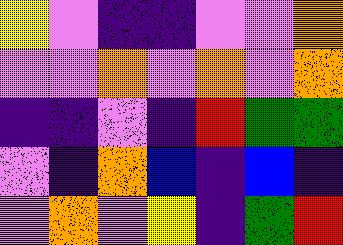[["yellow", "violet", "indigo", "indigo", "violet", "violet", "orange"], ["violet", "violet", "orange", "violet", "orange", "violet", "orange"], ["indigo", "indigo", "violet", "indigo", "red", "green", "green"], ["violet", "indigo", "orange", "blue", "indigo", "blue", "indigo"], ["violet", "orange", "violet", "yellow", "indigo", "green", "red"]]